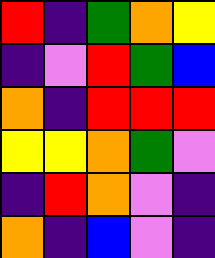[["red", "indigo", "green", "orange", "yellow"], ["indigo", "violet", "red", "green", "blue"], ["orange", "indigo", "red", "red", "red"], ["yellow", "yellow", "orange", "green", "violet"], ["indigo", "red", "orange", "violet", "indigo"], ["orange", "indigo", "blue", "violet", "indigo"]]